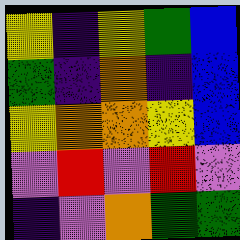[["yellow", "indigo", "yellow", "green", "blue"], ["green", "indigo", "orange", "indigo", "blue"], ["yellow", "orange", "orange", "yellow", "blue"], ["violet", "red", "violet", "red", "violet"], ["indigo", "violet", "orange", "green", "green"]]